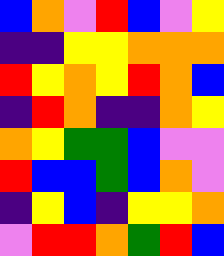[["blue", "orange", "violet", "red", "blue", "violet", "yellow"], ["indigo", "indigo", "yellow", "yellow", "orange", "orange", "orange"], ["red", "yellow", "orange", "yellow", "red", "orange", "blue"], ["indigo", "red", "orange", "indigo", "indigo", "orange", "yellow"], ["orange", "yellow", "green", "green", "blue", "violet", "violet"], ["red", "blue", "blue", "green", "blue", "orange", "violet"], ["indigo", "yellow", "blue", "indigo", "yellow", "yellow", "orange"], ["violet", "red", "red", "orange", "green", "red", "blue"]]